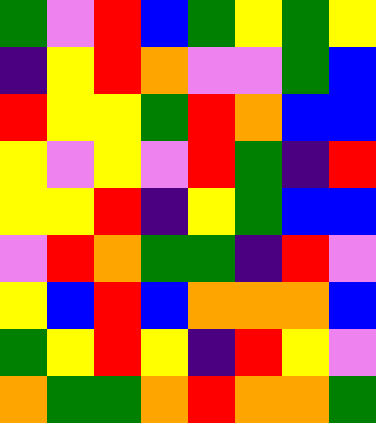[["green", "violet", "red", "blue", "green", "yellow", "green", "yellow"], ["indigo", "yellow", "red", "orange", "violet", "violet", "green", "blue"], ["red", "yellow", "yellow", "green", "red", "orange", "blue", "blue"], ["yellow", "violet", "yellow", "violet", "red", "green", "indigo", "red"], ["yellow", "yellow", "red", "indigo", "yellow", "green", "blue", "blue"], ["violet", "red", "orange", "green", "green", "indigo", "red", "violet"], ["yellow", "blue", "red", "blue", "orange", "orange", "orange", "blue"], ["green", "yellow", "red", "yellow", "indigo", "red", "yellow", "violet"], ["orange", "green", "green", "orange", "red", "orange", "orange", "green"]]